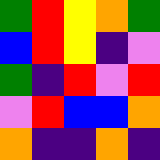[["green", "red", "yellow", "orange", "green"], ["blue", "red", "yellow", "indigo", "violet"], ["green", "indigo", "red", "violet", "red"], ["violet", "red", "blue", "blue", "orange"], ["orange", "indigo", "indigo", "orange", "indigo"]]